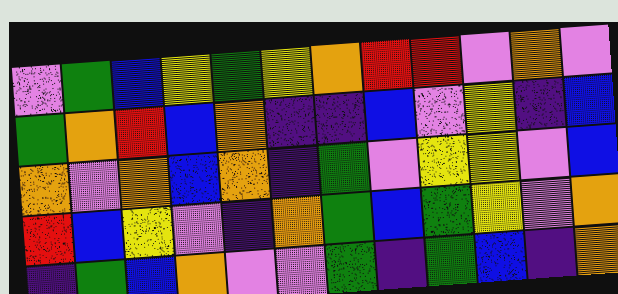[["violet", "green", "blue", "yellow", "green", "yellow", "orange", "red", "red", "violet", "orange", "violet"], ["green", "orange", "red", "blue", "orange", "indigo", "indigo", "blue", "violet", "yellow", "indigo", "blue"], ["orange", "violet", "orange", "blue", "orange", "indigo", "green", "violet", "yellow", "yellow", "violet", "blue"], ["red", "blue", "yellow", "violet", "indigo", "orange", "green", "blue", "green", "yellow", "violet", "orange"], ["indigo", "green", "blue", "orange", "violet", "violet", "green", "indigo", "green", "blue", "indigo", "orange"]]